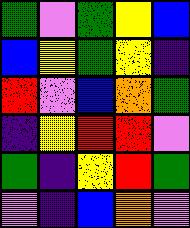[["green", "violet", "green", "yellow", "blue"], ["blue", "yellow", "green", "yellow", "indigo"], ["red", "violet", "blue", "orange", "green"], ["indigo", "yellow", "red", "red", "violet"], ["green", "indigo", "yellow", "red", "green"], ["violet", "indigo", "blue", "orange", "violet"]]